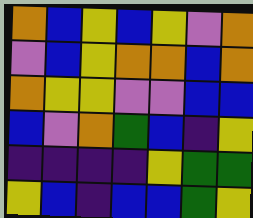[["orange", "blue", "yellow", "blue", "yellow", "violet", "orange"], ["violet", "blue", "yellow", "orange", "orange", "blue", "orange"], ["orange", "yellow", "yellow", "violet", "violet", "blue", "blue"], ["blue", "violet", "orange", "green", "blue", "indigo", "yellow"], ["indigo", "indigo", "indigo", "indigo", "yellow", "green", "green"], ["yellow", "blue", "indigo", "blue", "blue", "green", "yellow"]]